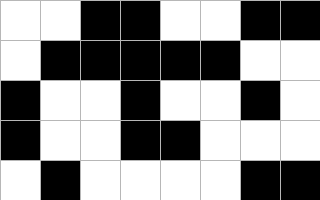[["white", "white", "black", "black", "white", "white", "black", "black"], ["white", "black", "black", "black", "black", "black", "white", "white"], ["black", "white", "white", "black", "white", "white", "black", "white"], ["black", "white", "white", "black", "black", "white", "white", "white"], ["white", "black", "white", "white", "white", "white", "black", "black"]]